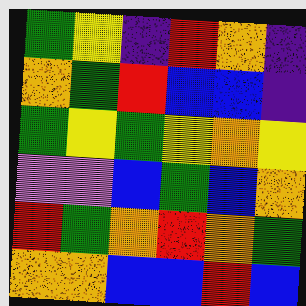[["green", "yellow", "indigo", "red", "orange", "indigo"], ["orange", "green", "red", "blue", "blue", "indigo"], ["green", "yellow", "green", "yellow", "orange", "yellow"], ["violet", "violet", "blue", "green", "blue", "orange"], ["red", "green", "orange", "red", "orange", "green"], ["orange", "orange", "blue", "blue", "red", "blue"]]